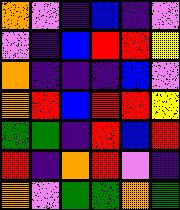[["orange", "violet", "indigo", "blue", "indigo", "violet"], ["violet", "indigo", "blue", "red", "red", "yellow"], ["orange", "indigo", "indigo", "indigo", "blue", "violet"], ["orange", "red", "blue", "red", "red", "yellow"], ["green", "green", "indigo", "red", "blue", "red"], ["red", "indigo", "orange", "red", "violet", "indigo"], ["orange", "violet", "green", "green", "orange", "green"]]